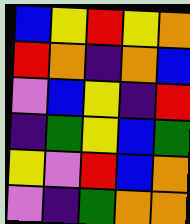[["blue", "yellow", "red", "yellow", "orange"], ["red", "orange", "indigo", "orange", "blue"], ["violet", "blue", "yellow", "indigo", "red"], ["indigo", "green", "yellow", "blue", "green"], ["yellow", "violet", "red", "blue", "orange"], ["violet", "indigo", "green", "orange", "orange"]]